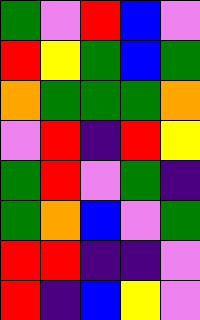[["green", "violet", "red", "blue", "violet"], ["red", "yellow", "green", "blue", "green"], ["orange", "green", "green", "green", "orange"], ["violet", "red", "indigo", "red", "yellow"], ["green", "red", "violet", "green", "indigo"], ["green", "orange", "blue", "violet", "green"], ["red", "red", "indigo", "indigo", "violet"], ["red", "indigo", "blue", "yellow", "violet"]]